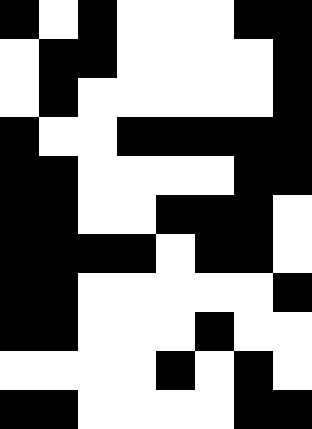[["black", "white", "black", "white", "white", "white", "black", "black"], ["white", "black", "black", "white", "white", "white", "white", "black"], ["white", "black", "white", "white", "white", "white", "white", "black"], ["black", "white", "white", "black", "black", "black", "black", "black"], ["black", "black", "white", "white", "white", "white", "black", "black"], ["black", "black", "white", "white", "black", "black", "black", "white"], ["black", "black", "black", "black", "white", "black", "black", "white"], ["black", "black", "white", "white", "white", "white", "white", "black"], ["black", "black", "white", "white", "white", "black", "white", "white"], ["white", "white", "white", "white", "black", "white", "black", "white"], ["black", "black", "white", "white", "white", "white", "black", "black"]]